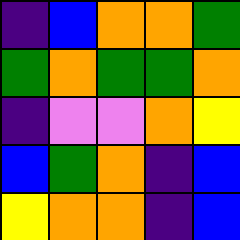[["indigo", "blue", "orange", "orange", "green"], ["green", "orange", "green", "green", "orange"], ["indigo", "violet", "violet", "orange", "yellow"], ["blue", "green", "orange", "indigo", "blue"], ["yellow", "orange", "orange", "indigo", "blue"]]